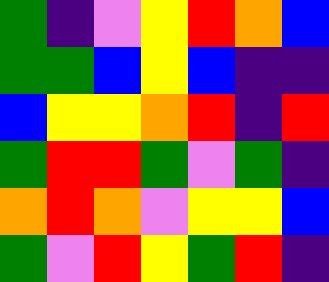[["green", "indigo", "violet", "yellow", "red", "orange", "blue"], ["green", "green", "blue", "yellow", "blue", "indigo", "indigo"], ["blue", "yellow", "yellow", "orange", "red", "indigo", "red"], ["green", "red", "red", "green", "violet", "green", "indigo"], ["orange", "red", "orange", "violet", "yellow", "yellow", "blue"], ["green", "violet", "red", "yellow", "green", "red", "indigo"]]